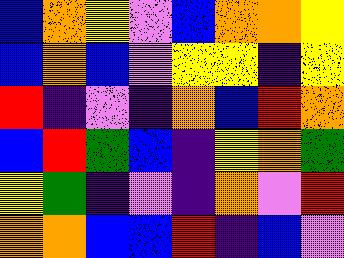[["blue", "orange", "yellow", "violet", "blue", "orange", "orange", "yellow"], ["blue", "orange", "blue", "violet", "yellow", "yellow", "indigo", "yellow"], ["red", "indigo", "violet", "indigo", "orange", "blue", "red", "orange"], ["blue", "red", "green", "blue", "indigo", "yellow", "orange", "green"], ["yellow", "green", "indigo", "violet", "indigo", "orange", "violet", "red"], ["orange", "orange", "blue", "blue", "red", "indigo", "blue", "violet"]]